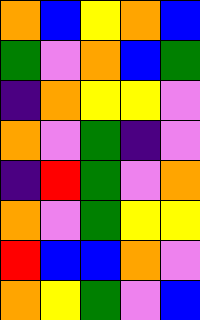[["orange", "blue", "yellow", "orange", "blue"], ["green", "violet", "orange", "blue", "green"], ["indigo", "orange", "yellow", "yellow", "violet"], ["orange", "violet", "green", "indigo", "violet"], ["indigo", "red", "green", "violet", "orange"], ["orange", "violet", "green", "yellow", "yellow"], ["red", "blue", "blue", "orange", "violet"], ["orange", "yellow", "green", "violet", "blue"]]